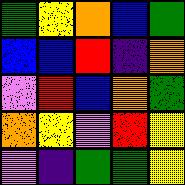[["green", "yellow", "orange", "blue", "green"], ["blue", "blue", "red", "indigo", "orange"], ["violet", "red", "blue", "orange", "green"], ["orange", "yellow", "violet", "red", "yellow"], ["violet", "indigo", "green", "green", "yellow"]]